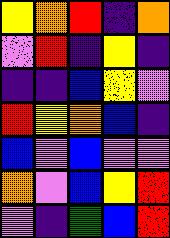[["yellow", "orange", "red", "indigo", "orange"], ["violet", "red", "indigo", "yellow", "indigo"], ["indigo", "indigo", "blue", "yellow", "violet"], ["red", "yellow", "orange", "blue", "indigo"], ["blue", "violet", "blue", "violet", "violet"], ["orange", "violet", "blue", "yellow", "red"], ["violet", "indigo", "green", "blue", "red"]]